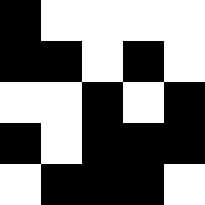[["black", "white", "white", "white", "white"], ["black", "black", "white", "black", "white"], ["white", "white", "black", "white", "black"], ["black", "white", "black", "black", "black"], ["white", "black", "black", "black", "white"]]